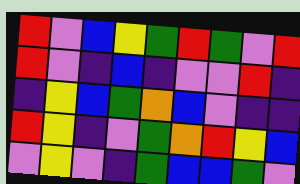[["red", "violet", "blue", "yellow", "green", "red", "green", "violet", "red"], ["red", "violet", "indigo", "blue", "indigo", "violet", "violet", "red", "indigo"], ["indigo", "yellow", "blue", "green", "orange", "blue", "violet", "indigo", "indigo"], ["red", "yellow", "indigo", "violet", "green", "orange", "red", "yellow", "blue"], ["violet", "yellow", "violet", "indigo", "green", "blue", "blue", "green", "violet"]]